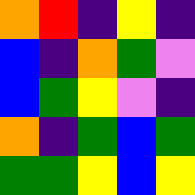[["orange", "red", "indigo", "yellow", "indigo"], ["blue", "indigo", "orange", "green", "violet"], ["blue", "green", "yellow", "violet", "indigo"], ["orange", "indigo", "green", "blue", "green"], ["green", "green", "yellow", "blue", "yellow"]]